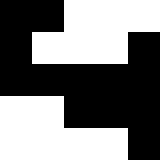[["black", "black", "white", "white", "white"], ["black", "white", "white", "white", "black"], ["black", "black", "black", "black", "black"], ["white", "white", "black", "black", "black"], ["white", "white", "white", "white", "black"]]